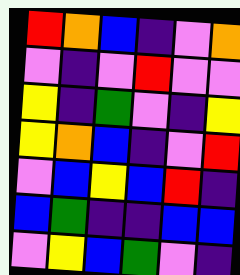[["red", "orange", "blue", "indigo", "violet", "orange"], ["violet", "indigo", "violet", "red", "violet", "violet"], ["yellow", "indigo", "green", "violet", "indigo", "yellow"], ["yellow", "orange", "blue", "indigo", "violet", "red"], ["violet", "blue", "yellow", "blue", "red", "indigo"], ["blue", "green", "indigo", "indigo", "blue", "blue"], ["violet", "yellow", "blue", "green", "violet", "indigo"]]